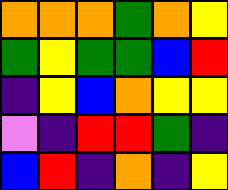[["orange", "orange", "orange", "green", "orange", "yellow"], ["green", "yellow", "green", "green", "blue", "red"], ["indigo", "yellow", "blue", "orange", "yellow", "yellow"], ["violet", "indigo", "red", "red", "green", "indigo"], ["blue", "red", "indigo", "orange", "indigo", "yellow"]]